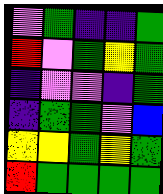[["violet", "green", "indigo", "indigo", "green"], ["red", "violet", "green", "yellow", "green"], ["indigo", "violet", "violet", "indigo", "green"], ["indigo", "green", "green", "violet", "blue"], ["yellow", "yellow", "green", "yellow", "green"], ["red", "green", "green", "green", "green"]]